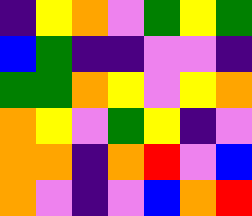[["indigo", "yellow", "orange", "violet", "green", "yellow", "green"], ["blue", "green", "indigo", "indigo", "violet", "violet", "indigo"], ["green", "green", "orange", "yellow", "violet", "yellow", "orange"], ["orange", "yellow", "violet", "green", "yellow", "indigo", "violet"], ["orange", "orange", "indigo", "orange", "red", "violet", "blue"], ["orange", "violet", "indigo", "violet", "blue", "orange", "red"]]